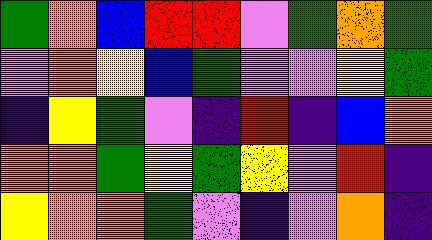[["green", "orange", "blue", "red", "red", "violet", "green", "orange", "green"], ["violet", "orange", "yellow", "blue", "green", "violet", "violet", "yellow", "green"], ["indigo", "yellow", "green", "violet", "indigo", "red", "indigo", "blue", "orange"], ["orange", "orange", "green", "yellow", "green", "yellow", "violet", "red", "indigo"], ["yellow", "orange", "orange", "green", "violet", "indigo", "violet", "orange", "indigo"]]